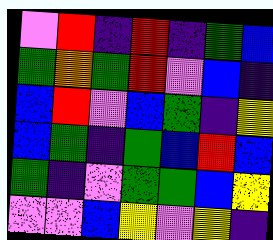[["violet", "red", "indigo", "red", "indigo", "green", "blue"], ["green", "orange", "green", "red", "violet", "blue", "indigo"], ["blue", "red", "violet", "blue", "green", "indigo", "yellow"], ["blue", "green", "indigo", "green", "blue", "red", "blue"], ["green", "indigo", "violet", "green", "green", "blue", "yellow"], ["violet", "violet", "blue", "yellow", "violet", "yellow", "indigo"]]